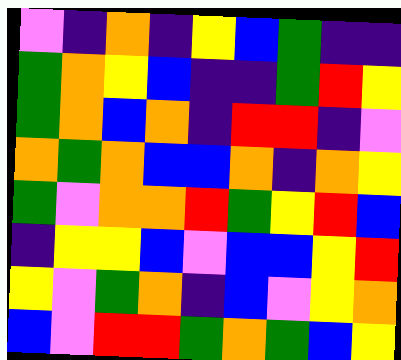[["violet", "indigo", "orange", "indigo", "yellow", "blue", "green", "indigo", "indigo"], ["green", "orange", "yellow", "blue", "indigo", "indigo", "green", "red", "yellow"], ["green", "orange", "blue", "orange", "indigo", "red", "red", "indigo", "violet"], ["orange", "green", "orange", "blue", "blue", "orange", "indigo", "orange", "yellow"], ["green", "violet", "orange", "orange", "red", "green", "yellow", "red", "blue"], ["indigo", "yellow", "yellow", "blue", "violet", "blue", "blue", "yellow", "red"], ["yellow", "violet", "green", "orange", "indigo", "blue", "violet", "yellow", "orange"], ["blue", "violet", "red", "red", "green", "orange", "green", "blue", "yellow"]]